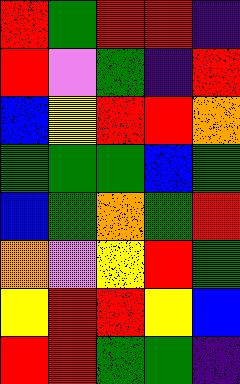[["red", "green", "red", "red", "indigo"], ["red", "violet", "green", "indigo", "red"], ["blue", "yellow", "red", "red", "orange"], ["green", "green", "green", "blue", "green"], ["blue", "green", "orange", "green", "red"], ["orange", "violet", "yellow", "red", "green"], ["yellow", "red", "red", "yellow", "blue"], ["red", "red", "green", "green", "indigo"]]